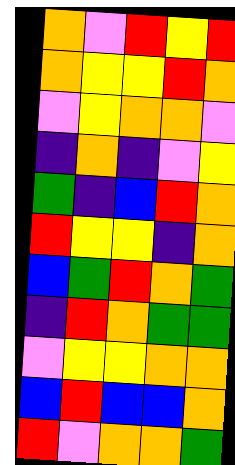[["orange", "violet", "red", "yellow", "red"], ["orange", "yellow", "yellow", "red", "orange"], ["violet", "yellow", "orange", "orange", "violet"], ["indigo", "orange", "indigo", "violet", "yellow"], ["green", "indigo", "blue", "red", "orange"], ["red", "yellow", "yellow", "indigo", "orange"], ["blue", "green", "red", "orange", "green"], ["indigo", "red", "orange", "green", "green"], ["violet", "yellow", "yellow", "orange", "orange"], ["blue", "red", "blue", "blue", "orange"], ["red", "violet", "orange", "orange", "green"]]